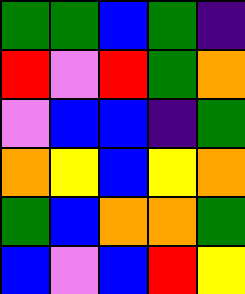[["green", "green", "blue", "green", "indigo"], ["red", "violet", "red", "green", "orange"], ["violet", "blue", "blue", "indigo", "green"], ["orange", "yellow", "blue", "yellow", "orange"], ["green", "blue", "orange", "orange", "green"], ["blue", "violet", "blue", "red", "yellow"]]